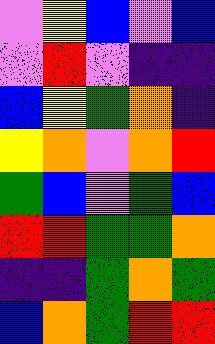[["violet", "yellow", "blue", "violet", "blue"], ["violet", "red", "violet", "indigo", "indigo"], ["blue", "yellow", "green", "orange", "indigo"], ["yellow", "orange", "violet", "orange", "red"], ["green", "blue", "violet", "green", "blue"], ["red", "red", "green", "green", "orange"], ["indigo", "indigo", "green", "orange", "green"], ["blue", "orange", "green", "red", "red"]]